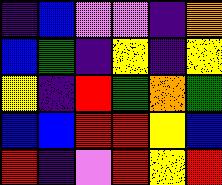[["indigo", "blue", "violet", "violet", "indigo", "orange"], ["blue", "green", "indigo", "yellow", "indigo", "yellow"], ["yellow", "indigo", "red", "green", "orange", "green"], ["blue", "blue", "red", "red", "yellow", "blue"], ["red", "indigo", "violet", "red", "yellow", "red"]]